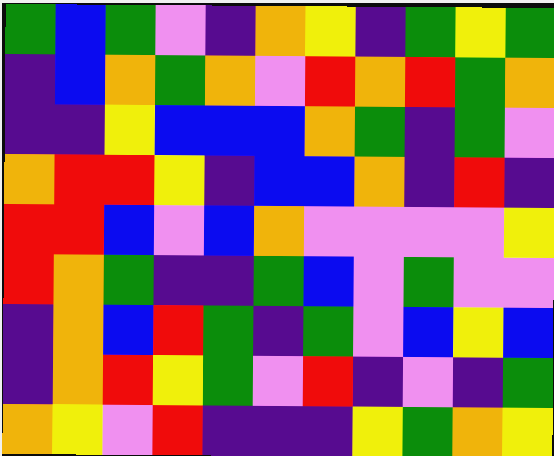[["green", "blue", "green", "violet", "indigo", "orange", "yellow", "indigo", "green", "yellow", "green"], ["indigo", "blue", "orange", "green", "orange", "violet", "red", "orange", "red", "green", "orange"], ["indigo", "indigo", "yellow", "blue", "blue", "blue", "orange", "green", "indigo", "green", "violet"], ["orange", "red", "red", "yellow", "indigo", "blue", "blue", "orange", "indigo", "red", "indigo"], ["red", "red", "blue", "violet", "blue", "orange", "violet", "violet", "violet", "violet", "yellow"], ["red", "orange", "green", "indigo", "indigo", "green", "blue", "violet", "green", "violet", "violet"], ["indigo", "orange", "blue", "red", "green", "indigo", "green", "violet", "blue", "yellow", "blue"], ["indigo", "orange", "red", "yellow", "green", "violet", "red", "indigo", "violet", "indigo", "green"], ["orange", "yellow", "violet", "red", "indigo", "indigo", "indigo", "yellow", "green", "orange", "yellow"]]